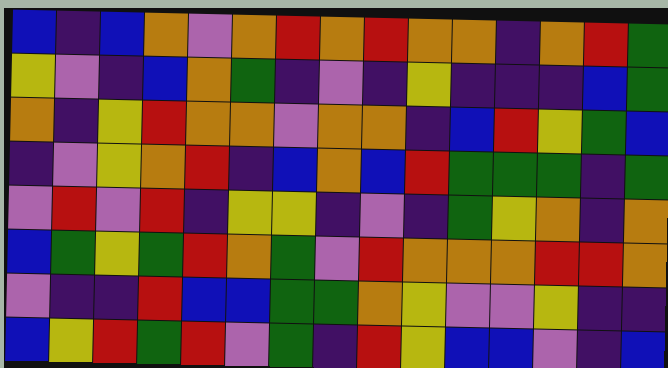[["blue", "indigo", "blue", "orange", "violet", "orange", "red", "orange", "red", "orange", "orange", "indigo", "orange", "red", "green"], ["yellow", "violet", "indigo", "blue", "orange", "green", "indigo", "violet", "indigo", "yellow", "indigo", "indigo", "indigo", "blue", "green"], ["orange", "indigo", "yellow", "red", "orange", "orange", "violet", "orange", "orange", "indigo", "blue", "red", "yellow", "green", "blue"], ["indigo", "violet", "yellow", "orange", "red", "indigo", "blue", "orange", "blue", "red", "green", "green", "green", "indigo", "green"], ["violet", "red", "violet", "red", "indigo", "yellow", "yellow", "indigo", "violet", "indigo", "green", "yellow", "orange", "indigo", "orange"], ["blue", "green", "yellow", "green", "red", "orange", "green", "violet", "red", "orange", "orange", "orange", "red", "red", "orange"], ["violet", "indigo", "indigo", "red", "blue", "blue", "green", "green", "orange", "yellow", "violet", "violet", "yellow", "indigo", "indigo"], ["blue", "yellow", "red", "green", "red", "violet", "green", "indigo", "red", "yellow", "blue", "blue", "violet", "indigo", "blue"]]